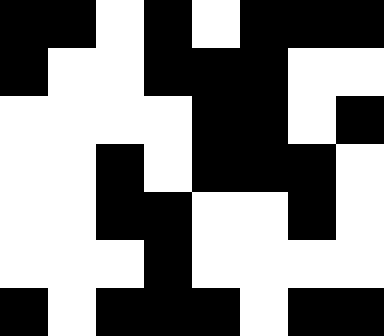[["black", "black", "white", "black", "white", "black", "black", "black"], ["black", "white", "white", "black", "black", "black", "white", "white"], ["white", "white", "white", "white", "black", "black", "white", "black"], ["white", "white", "black", "white", "black", "black", "black", "white"], ["white", "white", "black", "black", "white", "white", "black", "white"], ["white", "white", "white", "black", "white", "white", "white", "white"], ["black", "white", "black", "black", "black", "white", "black", "black"]]